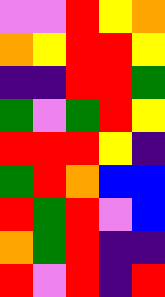[["violet", "violet", "red", "yellow", "orange"], ["orange", "yellow", "red", "red", "yellow"], ["indigo", "indigo", "red", "red", "green"], ["green", "violet", "green", "red", "yellow"], ["red", "red", "red", "yellow", "indigo"], ["green", "red", "orange", "blue", "blue"], ["red", "green", "red", "violet", "blue"], ["orange", "green", "red", "indigo", "indigo"], ["red", "violet", "red", "indigo", "red"]]